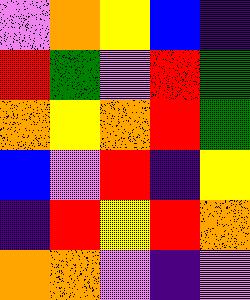[["violet", "orange", "yellow", "blue", "indigo"], ["red", "green", "violet", "red", "green"], ["orange", "yellow", "orange", "red", "green"], ["blue", "violet", "red", "indigo", "yellow"], ["indigo", "red", "yellow", "red", "orange"], ["orange", "orange", "violet", "indigo", "violet"]]